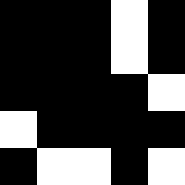[["black", "black", "black", "white", "black"], ["black", "black", "black", "white", "black"], ["black", "black", "black", "black", "white"], ["white", "black", "black", "black", "black"], ["black", "white", "white", "black", "white"]]